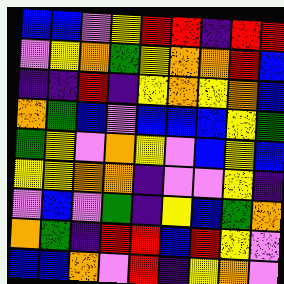[["blue", "blue", "violet", "yellow", "red", "red", "indigo", "red", "red"], ["violet", "yellow", "orange", "green", "yellow", "orange", "orange", "red", "blue"], ["indigo", "indigo", "red", "indigo", "yellow", "orange", "yellow", "orange", "blue"], ["orange", "green", "blue", "violet", "blue", "blue", "blue", "yellow", "green"], ["green", "yellow", "violet", "orange", "yellow", "violet", "blue", "yellow", "blue"], ["yellow", "yellow", "orange", "orange", "indigo", "violet", "violet", "yellow", "indigo"], ["violet", "blue", "violet", "green", "indigo", "yellow", "blue", "green", "orange"], ["orange", "green", "indigo", "red", "red", "blue", "red", "yellow", "violet"], ["blue", "blue", "orange", "violet", "red", "indigo", "yellow", "orange", "violet"]]